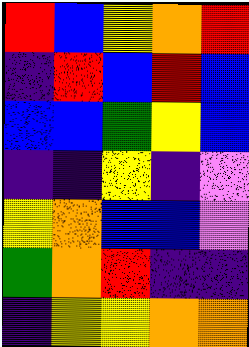[["red", "blue", "yellow", "orange", "red"], ["indigo", "red", "blue", "red", "blue"], ["blue", "blue", "green", "yellow", "blue"], ["indigo", "indigo", "yellow", "indigo", "violet"], ["yellow", "orange", "blue", "blue", "violet"], ["green", "orange", "red", "indigo", "indigo"], ["indigo", "yellow", "yellow", "orange", "orange"]]